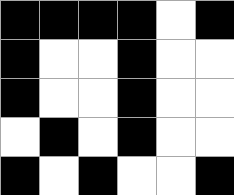[["black", "black", "black", "black", "white", "black"], ["black", "white", "white", "black", "white", "white"], ["black", "white", "white", "black", "white", "white"], ["white", "black", "white", "black", "white", "white"], ["black", "white", "black", "white", "white", "black"]]